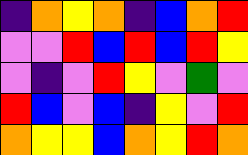[["indigo", "orange", "yellow", "orange", "indigo", "blue", "orange", "red"], ["violet", "violet", "red", "blue", "red", "blue", "red", "yellow"], ["violet", "indigo", "violet", "red", "yellow", "violet", "green", "violet"], ["red", "blue", "violet", "blue", "indigo", "yellow", "violet", "red"], ["orange", "yellow", "yellow", "blue", "orange", "yellow", "red", "orange"]]